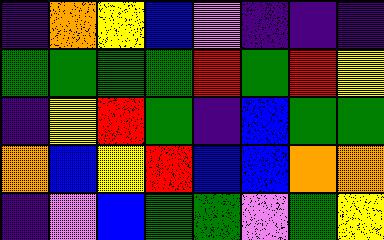[["indigo", "orange", "yellow", "blue", "violet", "indigo", "indigo", "indigo"], ["green", "green", "green", "green", "red", "green", "red", "yellow"], ["indigo", "yellow", "red", "green", "indigo", "blue", "green", "green"], ["orange", "blue", "yellow", "red", "blue", "blue", "orange", "orange"], ["indigo", "violet", "blue", "green", "green", "violet", "green", "yellow"]]